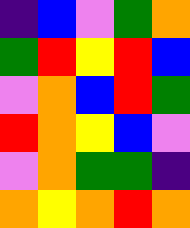[["indigo", "blue", "violet", "green", "orange"], ["green", "red", "yellow", "red", "blue"], ["violet", "orange", "blue", "red", "green"], ["red", "orange", "yellow", "blue", "violet"], ["violet", "orange", "green", "green", "indigo"], ["orange", "yellow", "orange", "red", "orange"]]